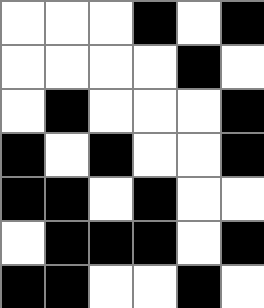[["white", "white", "white", "black", "white", "black"], ["white", "white", "white", "white", "black", "white"], ["white", "black", "white", "white", "white", "black"], ["black", "white", "black", "white", "white", "black"], ["black", "black", "white", "black", "white", "white"], ["white", "black", "black", "black", "white", "black"], ["black", "black", "white", "white", "black", "white"]]